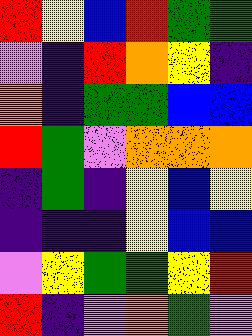[["red", "yellow", "blue", "red", "green", "green"], ["violet", "indigo", "red", "orange", "yellow", "indigo"], ["orange", "indigo", "green", "green", "blue", "blue"], ["red", "green", "violet", "orange", "orange", "orange"], ["indigo", "green", "indigo", "yellow", "blue", "yellow"], ["indigo", "indigo", "indigo", "yellow", "blue", "blue"], ["violet", "yellow", "green", "green", "yellow", "red"], ["red", "indigo", "violet", "orange", "green", "violet"]]